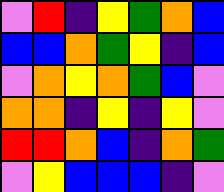[["violet", "red", "indigo", "yellow", "green", "orange", "blue"], ["blue", "blue", "orange", "green", "yellow", "indigo", "blue"], ["violet", "orange", "yellow", "orange", "green", "blue", "violet"], ["orange", "orange", "indigo", "yellow", "indigo", "yellow", "violet"], ["red", "red", "orange", "blue", "indigo", "orange", "green"], ["violet", "yellow", "blue", "blue", "blue", "indigo", "violet"]]